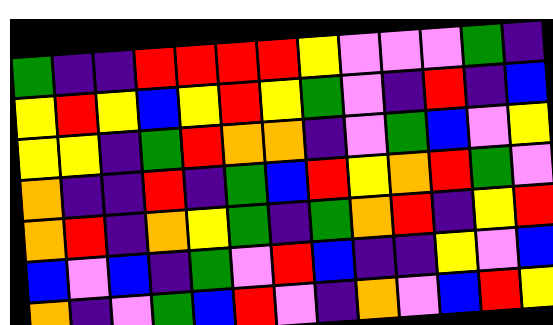[["green", "indigo", "indigo", "red", "red", "red", "red", "yellow", "violet", "violet", "violet", "green", "indigo"], ["yellow", "red", "yellow", "blue", "yellow", "red", "yellow", "green", "violet", "indigo", "red", "indigo", "blue"], ["yellow", "yellow", "indigo", "green", "red", "orange", "orange", "indigo", "violet", "green", "blue", "violet", "yellow"], ["orange", "indigo", "indigo", "red", "indigo", "green", "blue", "red", "yellow", "orange", "red", "green", "violet"], ["orange", "red", "indigo", "orange", "yellow", "green", "indigo", "green", "orange", "red", "indigo", "yellow", "red"], ["blue", "violet", "blue", "indigo", "green", "violet", "red", "blue", "indigo", "indigo", "yellow", "violet", "blue"], ["orange", "indigo", "violet", "green", "blue", "red", "violet", "indigo", "orange", "violet", "blue", "red", "yellow"]]